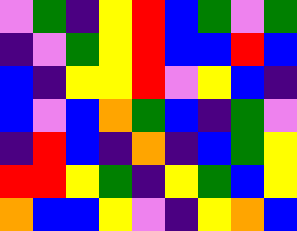[["violet", "green", "indigo", "yellow", "red", "blue", "green", "violet", "green"], ["indigo", "violet", "green", "yellow", "red", "blue", "blue", "red", "blue"], ["blue", "indigo", "yellow", "yellow", "red", "violet", "yellow", "blue", "indigo"], ["blue", "violet", "blue", "orange", "green", "blue", "indigo", "green", "violet"], ["indigo", "red", "blue", "indigo", "orange", "indigo", "blue", "green", "yellow"], ["red", "red", "yellow", "green", "indigo", "yellow", "green", "blue", "yellow"], ["orange", "blue", "blue", "yellow", "violet", "indigo", "yellow", "orange", "blue"]]